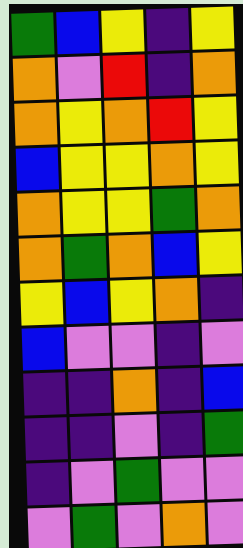[["green", "blue", "yellow", "indigo", "yellow"], ["orange", "violet", "red", "indigo", "orange"], ["orange", "yellow", "orange", "red", "yellow"], ["blue", "yellow", "yellow", "orange", "yellow"], ["orange", "yellow", "yellow", "green", "orange"], ["orange", "green", "orange", "blue", "yellow"], ["yellow", "blue", "yellow", "orange", "indigo"], ["blue", "violet", "violet", "indigo", "violet"], ["indigo", "indigo", "orange", "indigo", "blue"], ["indigo", "indigo", "violet", "indigo", "green"], ["indigo", "violet", "green", "violet", "violet"], ["violet", "green", "violet", "orange", "violet"]]